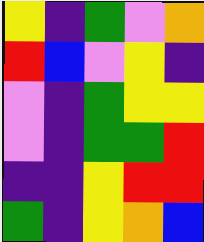[["yellow", "indigo", "green", "violet", "orange"], ["red", "blue", "violet", "yellow", "indigo"], ["violet", "indigo", "green", "yellow", "yellow"], ["violet", "indigo", "green", "green", "red"], ["indigo", "indigo", "yellow", "red", "red"], ["green", "indigo", "yellow", "orange", "blue"]]